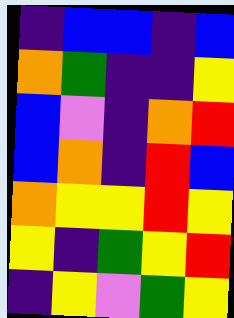[["indigo", "blue", "blue", "indigo", "blue"], ["orange", "green", "indigo", "indigo", "yellow"], ["blue", "violet", "indigo", "orange", "red"], ["blue", "orange", "indigo", "red", "blue"], ["orange", "yellow", "yellow", "red", "yellow"], ["yellow", "indigo", "green", "yellow", "red"], ["indigo", "yellow", "violet", "green", "yellow"]]